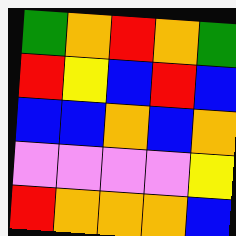[["green", "orange", "red", "orange", "green"], ["red", "yellow", "blue", "red", "blue"], ["blue", "blue", "orange", "blue", "orange"], ["violet", "violet", "violet", "violet", "yellow"], ["red", "orange", "orange", "orange", "blue"]]